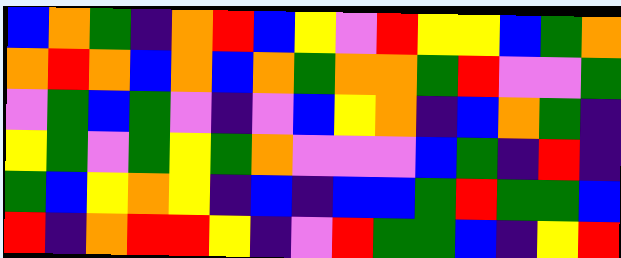[["blue", "orange", "green", "indigo", "orange", "red", "blue", "yellow", "violet", "red", "yellow", "yellow", "blue", "green", "orange"], ["orange", "red", "orange", "blue", "orange", "blue", "orange", "green", "orange", "orange", "green", "red", "violet", "violet", "green"], ["violet", "green", "blue", "green", "violet", "indigo", "violet", "blue", "yellow", "orange", "indigo", "blue", "orange", "green", "indigo"], ["yellow", "green", "violet", "green", "yellow", "green", "orange", "violet", "violet", "violet", "blue", "green", "indigo", "red", "indigo"], ["green", "blue", "yellow", "orange", "yellow", "indigo", "blue", "indigo", "blue", "blue", "green", "red", "green", "green", "blue"], ["red", "indigo", "orange", "red", "red", "yellow", "indigo", "violet", "red", "green", "green", "blue", "indigo", "yellow", "red"]]